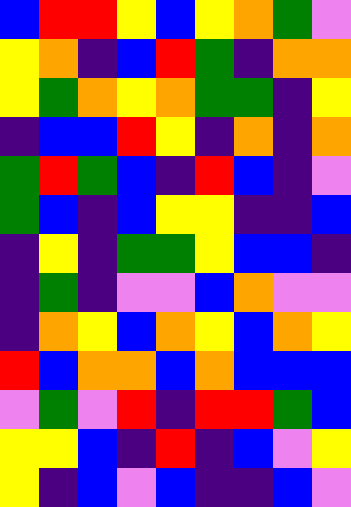[["blue", "red", "red", "yellow", "blue", "yellow", "orange", "green", "violet"], ["yellow", "orange", "indigo", "blue", "red", "green", "indigo", "orange", "orange"], ["yellow", "green", "orange", "yellow", "orange", "green", "green", "indigo", "yellow"], ["indigo", "blue", "blue", "red", "yellow", "indigo", "orange", "indigo", "orange"], ["green", "red", "green", "blue", "indigo", "red", "blue", "indigo", "violet"], ["green", "blue", "indigo", "blue", "yellow", "yellow", "indigo", "indigo", "blue"], ["indigo", "yellow", "indigo", "green", "green", "yellow", "blue", "blue", "indigo"], ["indigo", "green", "indigo", "violet", "violet", "blue", "orange", "violet", "violet"], ["indigo", "orange", "yellow", "blue", "orange", "yellow", "blue", "orange", "yellow"], ["red", "blue", "orange", "orange", "blue", "orange", "blue", "blue", "blue"], ["violet", "green", "violet", "red", "indigo", "red", "red", "green", "blue"], ["yellow", "yellow", "blue", "indigo", "red", "indigo", "blue", "violet", "yellow"], ["yellow", "indigo", "blue", "violet", "blue", "indigo", "indigo", "blue", "violet"]]